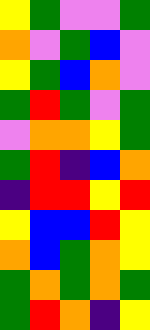[["yellow", "green", "violet", "violet", "green"], ["orange", "violet", "green", "blue", "violet"], ["yellow", "green", "blue", "orange", "violet"], ["green", "red", "green", "violet", "green"], ["violet", "orange", "orange", "yellow", "green"], ["green", "red", "indigo", "blue", "orange"], ["indigo", "red", "red", "yellow", "red"], ["yellow", "blue", "blue", "red", "yellow"], ["orange", "blue", "green", "orange", "yellow"], ["green", "orange", "green", "orange", "green"], ["green", "red", "orange", "indigo", "yellow"]]